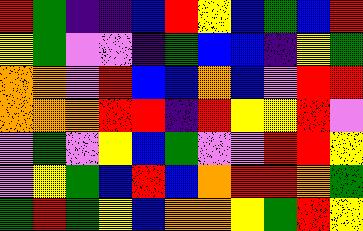[["red", "green", "indigo", "indigo", "blue", "red", "yellow", "blue", "green", "blue", "red"], ["yellow", "green", "violet", "violet", "indigo", "green", "blue", "blue", "indigo", "yellow", "green"], ["orange", "orange", "violet", "red", "blue", "blue", "orange", "blue", "violet", "red", "red"], ["orange", "orange", "orange", "red", "red", "indigo", "red", "yellow", "yellow", "red", "violet"], ["violet", "green", "violet", "yellow", "blue", "green", "violet", "violet", "red", "red", "yellow"], ["violet", "yellow", "green", "blue", "red", "blue", "orange", "red", "red", "orange", "green"], ["green", "red", "green", "yellow", "blue", "orange", "orange", "yellow", "green", "red", "yellow"]]